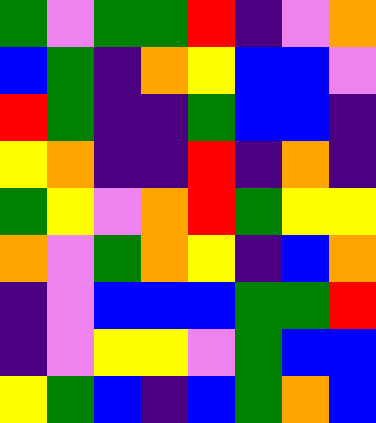[["green", "violet", "green", "green", "red", "indigo", "violet", "orange"], ["blue", "green", "indigo", "orange", "yellow", "blue", "blue", "violet"], ["red", "green", "indigo", "indigo", "green", "blue", "blue", "indigo"], ["yellow", "orange", "indigo", "indigo", "red", "indigo", "orange", "indigo"], ["green", "yellow", "violet", "orange", "red", "green", "yellow", "yellow"], ["orange", "violet", "green", "orange", "yellow", "indigo", "blue", "orange"], ["indigo", "violet", "blue", "blue", "blue", "green", "green", "red"], ["indigo", "violet", "yellow", "yellow", "violet", "green", "blue", "blue"], ["yellow", "green", "blue", "indigo", "blue", "green", "orange", "blue"]]